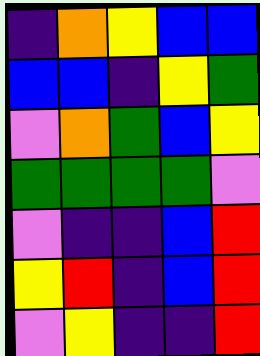[["indigo", "orange", "yellow", "blue", "blue"], ["blue", "blue", "indigo", "yellow", "green"], ["violet", "orange", "green", "blue", "yellow"], ["green", "green", "green", "green", "violet"], ["violet", "indigo", "indigo", "blue", "red"], ["yellow", "red", "indigo", "blue", "red"], ["violet", "yellow", "indigo", "indigo", "red"]]